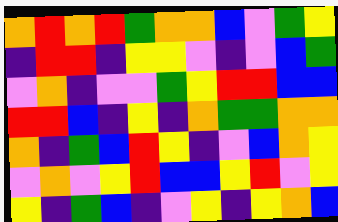[["orange", "red", "orange", "red", "green", "orange", "orange", "blue", "violet", "green", "yellow"], ["indigo", "red", "red", "indigo", "yellow", "yellow", "violet", "indigo", "violet", "blue", "green"], ["violet", "orange", "indigo", "violet", "violet", "green", "yellow", "red", "red", "blue", "blue"], ["red", "red", "blue", "indigo", "yellow", "indigo", "orange", "green", "green", "orange", "orange"], ["orange", "indigo", "green", "blue", "red", "yellow", "indigo", "violet", "blue", "orange", "yellow"], ["violet", "orange", "violet", "yellow", "red", "blue", "blue", "yellow", "red", "violet", "yellow"], ["yellow", "indigo", "green", "blue", "indigo", "violet", "yellow", "indigo", "yellow", "orange", "blue"]]